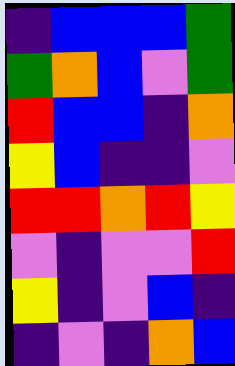[["indigo", "blue", "blue", "blue", "green"], ["green", "orange", "blue", "violet", "green"], ["red", "blue", "blue", "indigo", "orange"], ["yellow", "blue", "indigo", "indigo", "violet"], ["red", "red", "orange", "red", "yellow"], ["violet", "indigo", "violet", "violet", "red"], ["yellow", "indigo", "violet", "blue", "indigo"], ["indigo", "violet", "indigo", "orange", "blue"]]